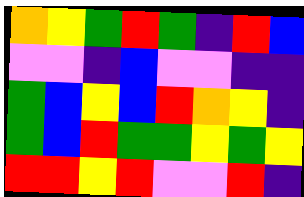[["orange", "yellow", "green", "red", "green", "indigo", "red", "blue"], ["violet", "violet", "indigo", "blue", "violet", "violet", "indigo", "indigo"], ["green", "blue", "yellow", "blue", "red", "orange", "yellow", "indigo"], ["green", "blue", "red", "green", "green", "yellow", "green", "yellow"], ["red", "red", "yellow", "red", "violet", "violet", "red", "indigo"]]